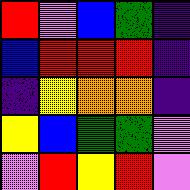[["red", "violet", "blue", "green", "indigo"], ["blue", "red", "red", "red", "indigo"], ["indigo", "yellow", "orange", "orange", "indigo"], ["yellow", "blue", "green", "green", "violet"], ["violet", "red", "yellow", "red", "violet"]]